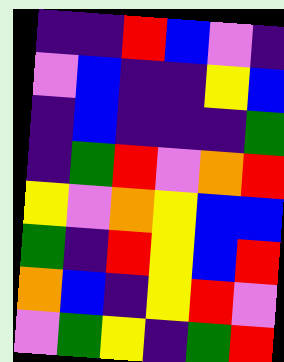[["indigo", "indigo", "red", "blue", "violet", "indigo"], ["violet", "blue", "indigo", "indigo", "yellow", "blue"], ["indigo", "blue", "indigo", "indigo", "indigo", "green"], ["indigo", "green", "red", "violet", "orange", "red"], ["yellow", "violet", "orange", "yellow", "blue", "blue"], ["green", "indigo", "red", "yellow", "blue", "red"], ["orange", "blue", "indigo", "yellow", "red", "violet"], ["violet", "green", "yellow", "indigo", "green", "red"]]